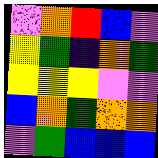[["violet", "orange", "red", "blue", "violet"], ["yellow", "green", "indigo", "orange", "green"], ["yellow", "yellow", "yellow", "violet", "violet"], ["blue", "orange", "green", "orange", "orange"], ["violet", "green", "blue", "blue", "blue"]]